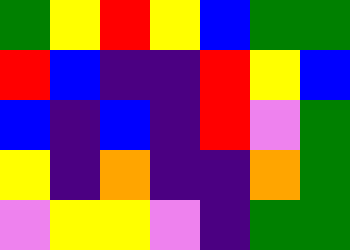[["green", "yellow", "red", "yellow", "blue", "green", "green"], ["red", "blue", "indigo", "indigo", "red", "yellow", "blue"], ["blue", "indigo", "blue", "indigo", "red", "violet", "green"], ["yellow", "indigo", "orange", "indigo", "indigo", "orange", "green"], ["violet", "yellow", "yellow", "violet", "indigo", "green", "green"]]